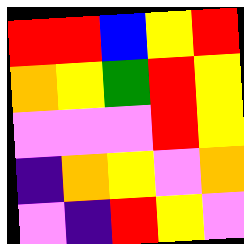[["red", "red", "blue", "yellow", "red"], ["orange", "yellow", "green", "red", "yellow"], ["violet", "violet", "violet", "red", "yellow"], ["indigo", "orange", "yellow", "violet", "orange"], ["violet", "indigo", "red", "yellow", "violet"]]